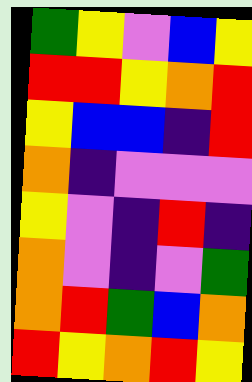[["green", "yellow", "violet", "blue", "yellow"], ["red", "red", "yellow", "orange", "red"], ["yellow", "blue", "blue", "indigo", "red"], ["orange", "indigo", "violet", "violet", "violet"], ["yellow", "violet", "indigo", "red", "indigo"], ["orange", "violet", "indigo", "violet", "green"], ["orange", "red", "green", "blue", "orange"], ["red", "yellow", "orange", "red", "yellow"]]